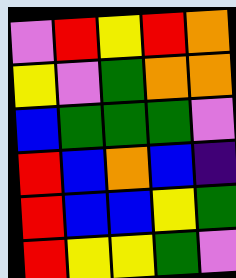[["violet", "red", "yellow", "red", "orange"], ["yellow", "violet", "green", "orange", "orange"], ["blue", "green", "green", "green", "violet"], ["red", "blue", "orange", "blue", "indigo"], ["red", "blue", "blue", "yellow", "green"], ["red", "yellow", "yellow", "green", "violet"]]